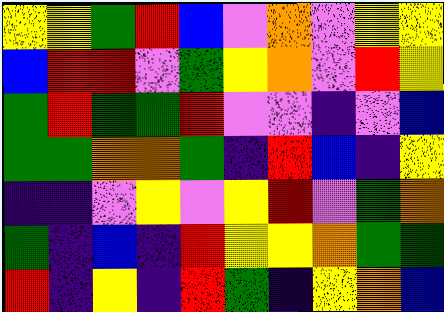[["yellow", "yellow", "green", "red", "blue", "violet", "orange", "violet", "yellow", "yellow"], ["blue", "red", "red", "violet", "green", "yellow", "orange", "violet", "red", "yellow"], ["green", "red", "green", "green", "red", "violet", "violet", "indigo", "violet", "blue"], ["green", "green", "orange", "orange", "green", "indigo", "red", "blue", "indigo", "yellow"], ["indigo", "indigo", "violet", "yellow", "violet", "yellow", "red", "violet", "green", "orange"], ["green", "indigo", "blue", "indigo", "red", "yellow", "yellow", "orange", "green", "green"], ["red", "indigo", "yellow", "indigo", "red", "green", "indigo", "yellow", "orange", "blue"]]